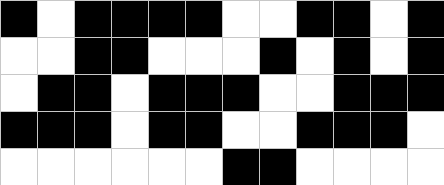[["black", "white", "black", "black", "black", "black", "white", "white", "black", "black", "white", "black"], ["white", "white", "black", "black", "white", "white", "white", "black", "white", "black", "white", "black"], ["white", "black", "black", "white", "black", "black", "black", "white", "white", "black", "black", "black"], ["black", "black", "black", "white", "black", "black", "white", "white", "black", "black", "black", "white"], ["white", "white", "white", "white", "white", "white", "black", "black", "white", "white", "white", "white"]]